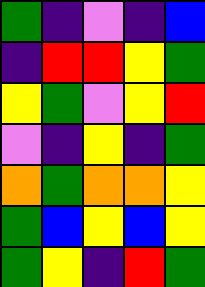[["green", "indigo", "violet", "indigo", "blue"], ["indigo", "red", "red", "yellow", "green"], ["yellow", "green", "violet", "yellow", "red"], ["violet", "indigo", "yellow", "indigo", "green"], ["orange", "green", "orange", "orange", "yellow"], ["green", "blue", "yellow", "blue", "yellow"], ["green", "yellow", "indigo", "red", "green"]]